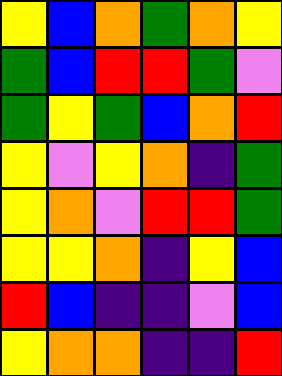[["yellow", "blue", "orange", "green", "orange", "yellow"], ["green", "blue", "red", "red", "green", "violet"], ["green", "yellow", "green", "blue", "orange", "red"], ["yellow", "violet", "yellow", "orange", "indigo", "green"], ["yellow", "orange", "violet", "red", "red", "green"], ["yellow", "yellow", "orange", "indigo", "yellow", "blue"], ["red", "blue", "indigo", "indigo", "violet", "blue"], ["yellow", "orange", "orange", "indigo", "indigo", "red"]]